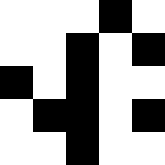[["white", "white", "white", "black", "white"], ["white", "white", "black", "white", "black"], ["black", "white", "black", "white", "white"], ["white", "black", "black", "white", "black"], ["white", "white", "black", "white", "white"]]